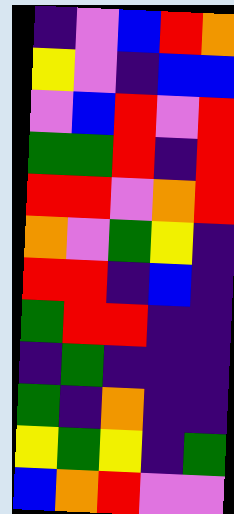[["indigo", "violet", "blue", "red", "orange"], ["yellow", "violet", "indigo", "blue", "blue"], ["violet", "blue", "red", "violet", "red"], ["green", "green", "red", "indigo", "red"], ["red", "red", "violet", "orange", "red"], ["orange", "violet", "green", "yellow", "indigo"], ["red", "red", "indigo", "blue", "indigo"], ["green", "red", "red", "indigo", "indigo"], ["indigo", "green", "indigo", "indigo", "indigo"], ["green", "indigo", "orange", "indigo", "indigo"], ["yellow", "green", "yellow", "indigo", "green"], ["blue", "orange", "red", "violet", "violet"]]